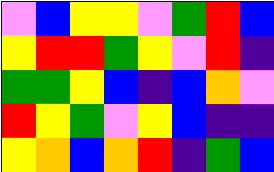[["violet", "blue", "yellow", "yellow", "violet", "green", "red", "blue"], ["yellow", "red", "red", "green", "yellow", "violet", "red", "indigo"], ["green", "green", "yellow", "blue", "indigo", "blue", "orange", "violet"], ["red", "yellow", "green", "violet", "yellow", "blue", "indigo", "indigo"], ["yellow", "orange", "blue", "orange", "red", "indigo", "green", "blue"]]